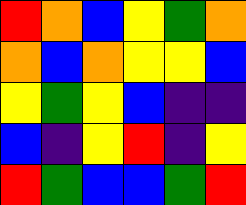[["red", "orange", "blue", "yellow", "green", "orange"], ["orange", "blue", "orange", "yellow", "yellow", "blue"], ["yellow", "green", "yellow", "blue", "indigo", "indigo"], ["blue", "indigo", "yellow", "red", "indigo", "yellow"], ["red", "green", "blue", "blue", "green", "red"]]